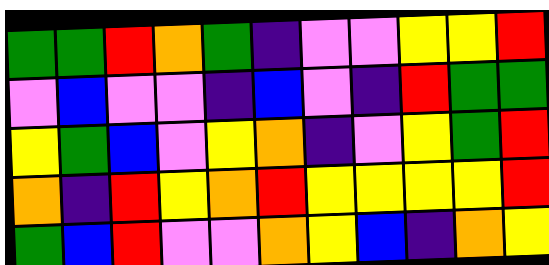[["green", "green", "red", "orange", "green", "indigo", "violet", "violet", "yellow", "yellow", "red"], ["violet", "blue", "violet", "violet", "indigo", "blue", "violet", "indigo", "red", "green", "green"], ["yellow", "green", "blue", "violet", "yellow", "orange", "indigo", "violet", "yellow", "green", "red"], ["orange", "indigo", "red", "yellow", "orange", "red", "yellow", "yellow", "yellow", "yellow", "red"], ["green", "blue", "red", "violet", "violet", "orange", "yellow", "blue", "indigo", "orange", "yellow"]]